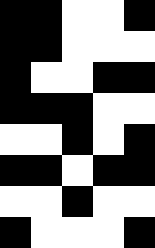[["black", "black", "white", "white", "black"], ["black", "black", "white", "white", "white"], ["black", "white", "white", "black", "black"], ["black", "black", "black", "white", "white"], ["white", "white", "black", "white", "black"], ["black", "black", "white", "black", "black"], ["white", "white", "black", "white", "white"], ["black", "white", "white", "white", "black"]]